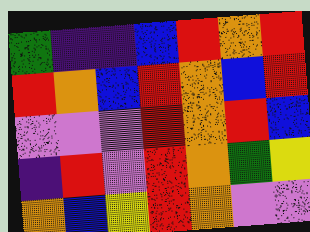[["green", "indigo", "indigo", "blue", "red", "orange", "red"], ["red", "orange", "blue", "red", "orange", "blue", "red"], ["violet", "violet", "violet", "red", "orange", "red", "blue"], ["indigo", "red", "violet", "red", "orange", "green", "yellow"], ["orange", "blue", "yellow", "red", "orange", "violet", "violet"]]